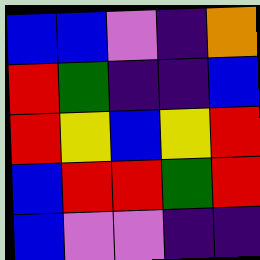[["blue", "blue", "violet", "indigo", "orange"], ["red", "green", "indigo", "indigo", "blue"], ["red", "yellow", "blue", "yellow", "red"], ["blue", "red", "red", "green", "red"], ["blue", "violet", "violet", "indigo", "indigo"]]